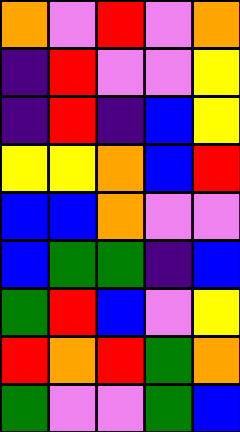[["orange", "violet", "red", "violet", "orange"], ["indigo", "red", "violet", "violet", "yellow"], ["indigo", "red", "indigo", "blue", "yellow"], ["yellow", "yellow", "orange", "blue", "red"], ["blue", "blue", "orange", "violet", "violet"], ["blue", "green", "green", "indigo", "blue"], ["green", "red", "blue", "violet", "yellow"], ["red", "orange", "red", "green", "orange"], ["green", "violet", "violet", "green", "blue"]]